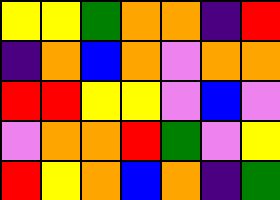[["yellow", "yellow", "green", "orange", "orange", "indigo", "red"], ["indigo", "orange", "blue", "orange", "violet", "orange", "orange"], ["red", "red", "yellow", "yellow", "violet", "blue", "violet"], ["violet", "orange", "orange", "red", "green", "violet", "yellow"], ["red", "yellow", "orange", "blue", "orange", "indigo", "green"]]